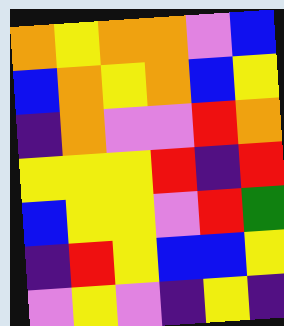[["orange", "yellow", "orange", "orange", "violet", "blue"], ["blue", "orange", "yellow", "orange", "blue", "yellow"], ["indigo", "orange", "violet", "violet", "red", "orange"], ["yellow", "yellow", "yellow", "red", "indigo", "red"], ["blue", "yellow", "yellow", "violet", "red", "green"], ["indigo", "red", "yellow", "blue", "blue", "yellow"], ["violet", "yellow", "violet", "indigo", "yellow", "indigo"]]